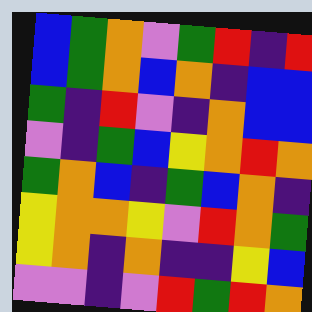[["blue", "green", "orange", "violet", "green", "red", "indigo", "red"], ["blue", "green", "orange", "blue", "orange", "indigo", "blue", "blue"], ["green", "indigo", "red", "violet", "indigo", "orange", "blue", "blue"], ["violet", "indigo", "green", "blue", "yellow", "orange", "red", "orange"], ["green", "orange", "blue", "indigo", "green", "blue", "orange", "indigo"], ["yellow", "orange", "orange", "yellow", "violet", "red", "orange", "green"], ["yellow", "orange", "indigo", "orange", "indigo", "indigo", "yellow", "blue"], ["violet", "violet", "indigo", "violet", "red", "green", "red", "orange"]]